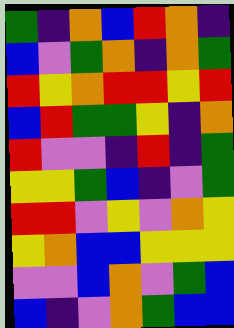[["green", "indigo", "orange", "blue", "red", "orange", "indigo"], ["blue", "violet", "green", "orange", "indigo", "orange", "green"], ["red", "yellow", "orange", "red", "red", "yellow", "red"], ["blue", "red", "green", "green", "yellow", "indigo", "orange"], ["red", "violet", "violet", "indigo", "red", "indigo", "green"], ["yellow", "yellow", "green", "blue", "indigo", "violet", "green"], ["red", "red", "violet", "yellow", "violet", "orange", "yellow"], ["yellow", "orange", "blue", "blue", "yellow", "yellow", "yellow"], ["violet", "violet", "blue", "orange", "violet", "green", "blue"], ["blue", "indigo", "violet", "orange", "green", "blue", "blue"]]